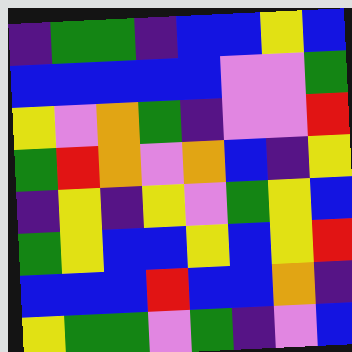[["indigo", "green", "green", "indigo", "blue", "blue", "yellow", "blue"], ["blue", "blue", "blue", "blue", "blue", "violet", "violet", "green"], ["yellow", "violet", "orange", "green", "indigo", "violet", "violet", "red"], ["green", "red", "orange", "violet", "orange", "blue", "indigo", "yellow"], ["indigo", "yellow", "indigo", "yellow", "violet", "green", "yellow", "blue"], ["green", "yellow", "blue", "blue", "yellow", "blue", "yellow", "red"], ["blue", "blue", "blue", "red", "blue", "blue", "orange", "indigo"], ["yellow", "green", "green", "violet", "green", "indigo", "violet", "blue"]]